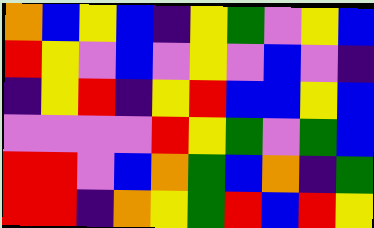[["orange", "blue", "yellow", "blue", "indigo", "yellow", "green", "violet", "yellow", "blue"], ["red", "yellow", "violet", "blue", "violet", "yellow", "violet", "blue", "violet", "indigo"], ["indigo", "yellow", "red", "indigo", "yellow", "red", "blue", "blue", "yellow", "blue"], ["violet", "violet", "violet", "violet", "red", "yellow", "green", "violet", "green", "blue"], ["red", "red", "violet", "blue", "orange", "green", "blue", "orange", "indigo", "green"], ["red", "red", "indigo", "orange", "yellow", "green", "red", "blue", "red", "yellow"]]